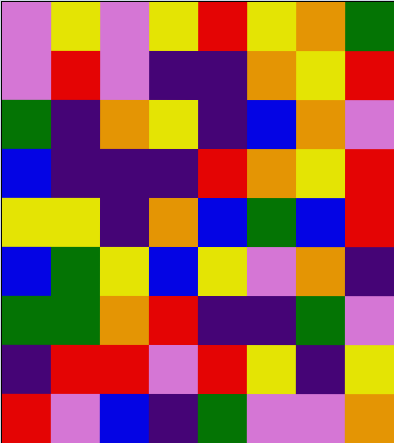[["violet", "yellow", "violet", "yellow", "red", "yellow", "orange", "green"], ["violet", "red", "violet", "indigo", "indigo", "orange", "yellow", "red"], ["green", "indigo", "orange", "yellow", "indigo", "blue", "orange", "violet"], ["blue", "indigo", "indigo", "indigo", "red", "orange", "yellow", "red"], ["yellow", "yellow", "indigo", "orange", "blue", "green", "blue", "red"], ["blue", "green", "yellow", "blue", "yellow", "violet", "orange", "indigo"], ["green", "green", "orange", "red", "indigo", "indigo", "green", "violet"], ["indigo", "red", "red", "violet", "red", "yellow", "indigo", "yellow"], ["red", "violet", "blue", "indigo", "green", "violet", "violet", "orange"]]